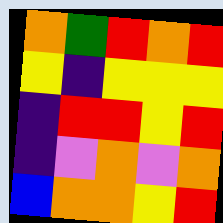[["orange", "green", "red", "orange", "red"], ["yellow", "indigo", "yellow", "yellow", "yellow"], ["indigo", "red", "red", "yellow", "red"], ["indigo", "violet", "orange", "violet", "orange"], ["blue", "orange", "orange", "yellow", "red"]]